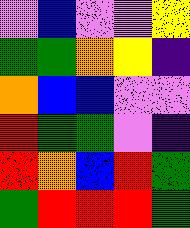[["violet", "blue", "violet", "violet", "yellow"], ["green", "green", "orange", "yellow", "indigo"], ["orange", "blue", "blue", "violet", "violet"], ["red", "green", "green", "violet", "indigo"], ["red", "orange", "blue", "red", "green"], ["green", "red", "red", "red", "green"]]